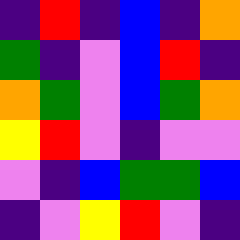[["indigo", "red", "indigo", "blue", "indigo", "orange"], ["green", "indigo", "violet", "blue", "red", "indigo"], ["orange", "green", "violet", "blue", "green", "orange"], ["yellow", "red", "violet", "indigo", "violet", "violet"], ["violet", "indigo", "blue", "green", "green", "blue"], ["indigo", "violet", "yellow", "red", "violet", "indigo"]]